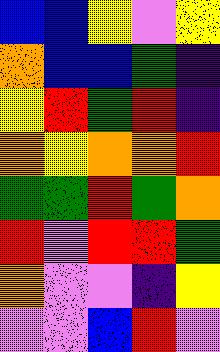[["blue", "blue", "yellow", "violet", "yellow"], ["orange", "blue", "blue", "green", "indigo"], ["yellow", "red", "green", "red", "indigo"], ["orange", "yellow", "orange", "orange", "red"], ["green", "green", "red", "green", "orange"], ["red", "violet", "red", "red", "green"], ["orange", "violet", "violet", "indigo", "yellow"], ["violet", "violet", "blue", "red", "violet"]]